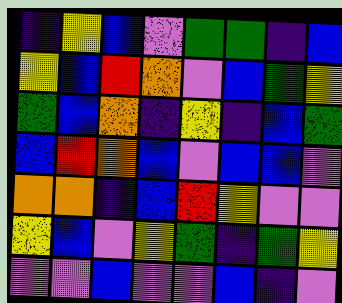[["indigo", "yellow", "blue", "violet", "green", "green", "indigo", "blue"], ["yellow", "blue", "red", "orange", "violet", "blue", "green", "yellow"], ["green", "blue", "orange", "indigo", "yellow", "indigo", "blue", "green"], ["blue", "red", "orange", "blue", "violet", "blue", "blue", "violet"], ["orange", "orange", "indigo", "blue", "red", "yellow", "violet", "violet"], ["yellow", "blue", "violet", "yellow", "green", "indigo", "green", "yellow"], ["violet", "violet", "blue", "violet", "violet", "blue", "indigo", "violet"]]